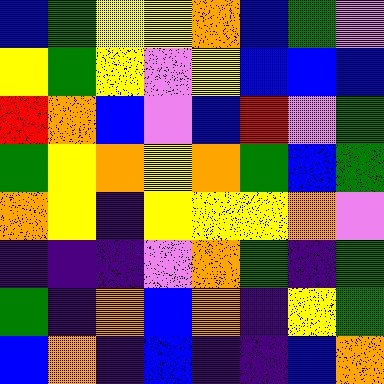[["blue", "green", "yellow", "yellow", "orange", "blue", "green", "violet"], ["yellow", "green", "yellow", "violet", "yellow", "blue", "blue", "blue"], ["red", "orange", "blue", "violet", "blue", "red", "violet", "green"], ["green", "yellow", "orange", "yellow", "orange", "green", "blue", "green"], ["orange", "yellow", "indigo", "yellow", "yellow", "yellow", "orange", "violet"], ["indigo", "indigo", "indigo", "violet", "orange", "green", "indigo", "green"], ["green", "indigo", "orange", "blue", "orange", "indigo", "yellow", "green"], ["blue", "orange", "indigo", "blue", "indigo", "indigo", "blue", "orange"]]